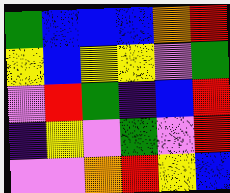[["green", "blue", "blue", "blue", "orange", "red"], ["yellow", "blue", "yellow", "yellow", "violet", "green"], ["violet", "red", "green", "indigo", "blue", "red"], ["indigo", "yellow", "violet", "green", "violet", "red"], ["violet", "violet", "orange", "red", "yellow", "blue"]]